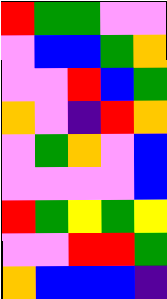[["red", "green", "green", "violet", "violet"], ["violet", "blue", "blue", "green", "orange"], ["violet", "violet", "red", "blue", "green"], ["orange", "violet", "indigo", "red", "orange"], ["violet", "green", "orange", "violet", "blue"], ["violet", "violet", "violet", "violet", "blue"], ["red", "green", "yellow", "green", "yellow"], ["violet", "violet", "red", "red", "green"], ["orange", "blue", "blue", "blue", "indigo"]]